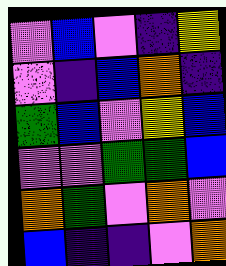[["violet", "blue", "violet", "indigo", "yellow"], ["violet", "indigo", "blue", "orange", "indigo"], ["green", "blue", "violet", "yellow", "blue"], ["violet", "violet", "green", "green", "blue"], ["orange", "green", "violet", "orange", "violet"], ["blue", "indigo", "indigo", "violet", "orange"]]